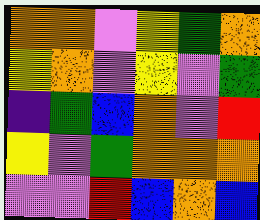[["orange", "orange", "violet", "yellow", "green", "orange"], ["yellow", "orange", "violet", "yellow", "violet", "green"], ["indigo", "green", "blue", "orange", "violet", "red"], ["yellow", "violet", "green", "orange", "orange", "orange"], ["violet", "violet", "red", "blue", "orange", "blue"]]